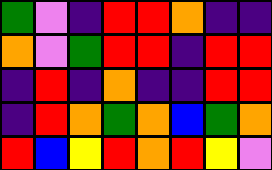[["green", "violet", "indigo", "red", "red", "orange", "indigo", "indigo"], ["orange", "violet", "green", "red", "red", "indigo", "red", "red"], ["indigo", "red", "indigo", "orange", "indigo", "indigo", "red", "red"], ["indigo", "red", "orange", "green", "orange", "blue", "green", "orange"], ["red", "blue", "yellow", "red", "orange", "red", "yellow", "violet"]]